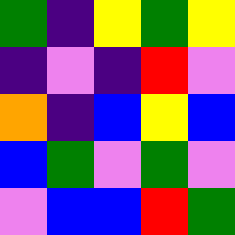[["green", "indigo", "yellow", "green", "yellow"], ["indigo", "violet", "indigo", "red", "violet"], ["orange", "indigo", "blue", "yellow", "blue"], ["blue", "green", "violet", "green", "violet"], ["violet", "blue", "blue", "red", "green"]]